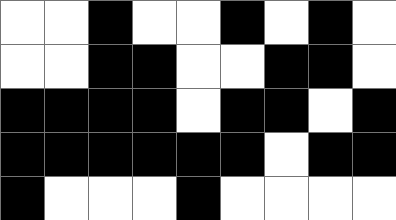[["white", "white", "black", "white", "white", "black", "white", "black", "white"], ["white", "white", "black", "black", "white", "white", "black", "black", "white"], ["black", "black", "black", "black", "white", "black", "black", "white", "black"], ["black", "black", "black", "black", "black", "black", "white", "black", "black"], ["black", "white", "white", "white", "black", "white", "white", "white", "white"]]